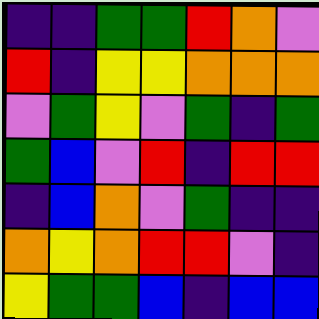[["indigo", "indigo", "green", "green", "red", "orange", "violet"], ["red", "indigo", "yellow", "yellow", "orange", "orange", "orange"], ["violet", "green", "yellow", "violet", "green", "indigo", "green"], ["green", "blue", "violet", "red", "indigo", "red", "red"], ["indigo", "blue", "orange", "violet", "green", "indigo", "indigo"], ["orange", "yellow", "orange", "red", "red", "violet", "indigo"], ["yellow", "green", "green", "blue", "indigo", "blue", "blue"]]